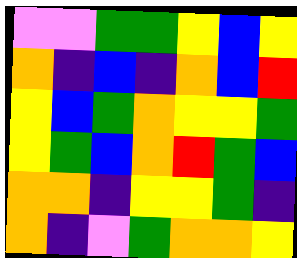[["violet", "violet", "green", "green", "yellow", "blue", "yellow"], ["orange", "indigo", "blue", "indigo", "orange", "blue", "red"], ["yellow", "blue", "green", "orange", "yellow", "yellow", "green"], ["yellow", "green", "blue", "orange", "red", "green", "blue"], ["orange", "orange", "indigo", "yellow", "yellow", "green", "indigo"], ["orange", "indigo", "violet", "green", "orange", "orange", "yellow"]]